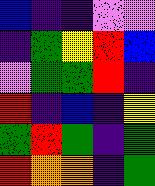[["blue", "indigo", "indigo", "violet", "violet"], ["indigo", "green", "yellow", "red", "blue"], ["violet", "green", "green", "red", "indigo"], ["red", "indigo", "blue", "indigo", "yellow"], ["green", "red", "green", "indigo", "green"], ["red", "orange", "orange", "indigo", "green"]]